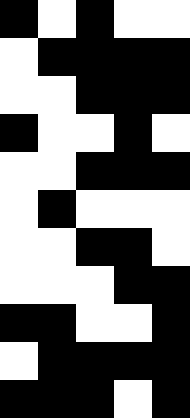[["black", "white", "black", "white", "white"], ["white", "black", "black", "black", "black"], ["white", "white", "black", "black", "black"], ["black", "white", "white", "black", "white"], ["white", "white", "black", "black", "black"], ["white", "black", "white", "white", "white"], ["white", "white", "black", "black", "white"], ["white", "white", "white", "black", "black"], ["black", "black", "white", "white", "black"], ["white", "black", "black", "black", "black"], ["black", "black", "black", "white", "black"]]